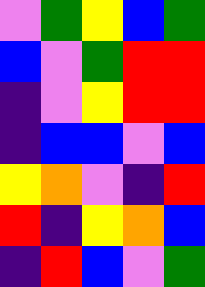[["violet", "green", "yellow", "blue", "green"], ["blue", "violet", "green", "red", "red"], ["indigo", "violet", "yellow", "red", "red"], ["indigo", "blue", "blue", "violet", "blue"], ["yellow", "orange", "violet", "indigo", "red"], ["red", "indigo", "yellow", "orange", "blue"], ["indigo", "red", "blue", "violet", "green"]]